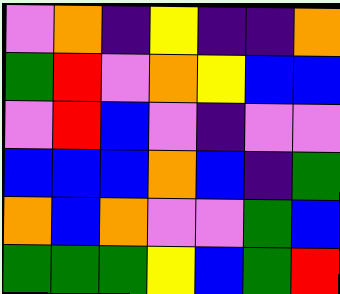[["violet", "orange", "indigo", "yellow", "indigo", "indigo", "orange"], ["green", "red", "violet", "orange", "yellow", "blue", "blue"], ["violet", "red", "blue", "violet", "indigo", "violet", "violet"], ["blue", "blue", "blue", "orange", "blue", "indigo", "green"], ["orange", "blue", "orange", "violet", "violet", "green", "blue"], ["green", "green", "green", "yellow", "blue", "green", "red"]]